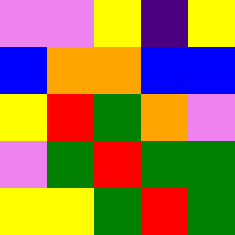[["violet", "violet", "yellow", "indigo", "yellow"], ["blue", "orange", "orange", "blue", "blue"], ["yellow", "red", "green", "orange", "violet"], ["violet", "green", "red", "green", "green"], ["yellow", "yellow", "green", "red", "green"]]